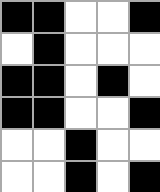[["black", "black", "white", "white", "black"], ["white", "black", "white", "white", "white"], ["black", "black", "white", "black", "white"], ["black", "black", "white", "white", "black"], ["white", "white", "black", "white", "white"], ["white", "white", "black", "white", "black"]]